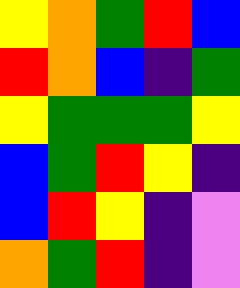[["yellow", "orange", "green", "red", "blue"], ["red", "orange", "blue", "indigo", "green"], ["yellow", "green", "green", "green", "yellow"], ["blue", "green", "red", "yellow", "indigo"], ["blue", "red", "yellow", "indigo", "violet"], ["orange", "green", "red", "indigo", "violet"]]